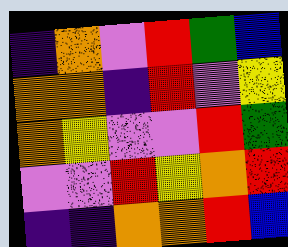[["indigo", "orange", "violet", "red", "green", "blue"], ["orange", "orange", "indigo", "red", "violet", "yellow"], ["orange", "yellow", "violet", "violet", "red", "green"], ["violet", "violet", "red", "yellow", "orange", "red"], ["indigo", "indigo", "orange", "orange", "red", "blue"]]